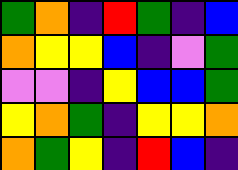[["green", "orange", "indigo", "red", "green", "indigo", "blue"], ["orange", "yellow", "yellow", "blue", "indigo", "violet", "green"], ["violet", "violet", "indigo", "yellow", "blue", "blue", "green"], ["yellow", "orange", "green", "indigo", "yellow", "yellow", "orange"], ["orange", "green", "yellow", "indigo", "red", "blue", "indigo"]]